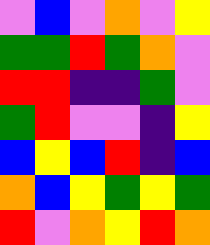[["violet", "blue", "violet", "orange", "violet", "yellow"], ["green", "green", "red", "green", "orange", "violet"], ["red", "red", "indigo", "indigo", "green", "violet"], ["green", "red", "violet", "violet", "indigo", "yellow"], ["blue", "yellow", "blue", "red", "indigo", "blue"], ["orange", "blue", "yellow", "green", "yellow", "green"], ["red", "violet", "orange", "yellow", "red", "orange"]]